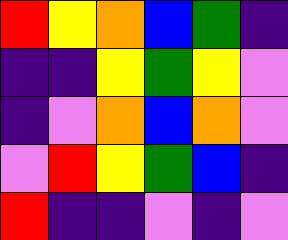[["red", "yellow", "orange", "blue", "green", "indigo"], ["indigo", "indigo", "yellow", "green", "yellow", "violet"], ["indigo", "violet", "orange", "blue", "orange", "violet"], ["violet", "red", "yellow", "green", "blue", "indigo"], ["red", "indigo", "indigo", "violet", "indigo", "violet"]]